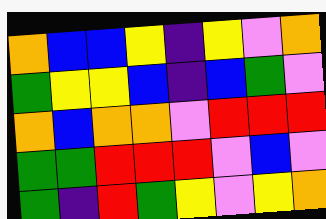[["orange", "blue", "blue", "yellow", "indigo", "yellow", "violet", "orange"], ["green", "yellow", "yellow", "blue", "indigo", "blue", "green", "violet"], ["orange", "blue", "orange", "orange", "violet", "red", "red", "red"], ["green", "green", "red", "red", "red", "violet", "blue", "violet"], ["green", "indigo", "red", "green", "yellow", "violet", "yellow", "orange"]]